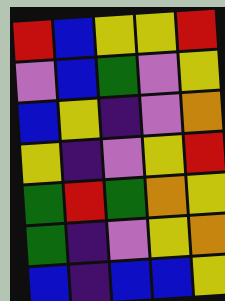[["red", "blue", "yellow", "yellow", "red"], ["violet", "blue", "green", "violet", "yellow"], ["blue", "yellow", "indigo", "violet", "orange"], ["yellow", "indigo", "violet", "yellow", "red"], ["green", "red", "green", "orange", "yellow"], ["green", "indigo", "violet", "yellow", "orange"], ["blue", "indigo", "blue", "blue", "yellow"]]